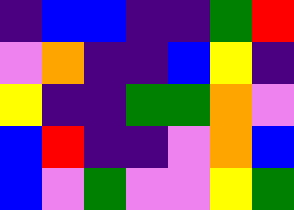[["indigo", "blue", "blue", "indigo", "indigo", "green", "red"], ["violet", "orange", "indigo", "indigo", "blue", "yellow", "indigo"], ["yellow", "indigo", "indigo", "green", "green", "orange", "violet"], ["blue", "red", "indigo", "indigo", "violet", "orange", "blue"], ["blue", "violet", "green", "violet", "violet", "yellow", "green"]]